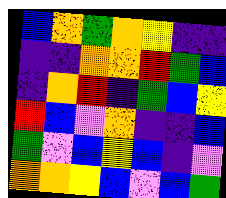[["blue", "orange", "green", "orange", "yellow", "indigo", "indigo"], ["indigo", "indigo", "orange", "orange", "red", "green", "blue"], ["indigo", "orange", "red", "indigo", "green", "blue", "yellow"], ["red", "blue", "violet", "orange", "indigo", "indigo", "blue"], ["green", "violet", "blue", "yellow", "blue", "indigo", "violet"], ["orange", "orange", "yellow", "blue", "violet", "blue", "green"]]